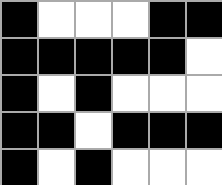[["black", "white", "white", "white", "black", "black"], ["black", "black", "black", "black", "black", "white"], ["black", "white", "black", "white", "white", "white"], ["black", "black", "white", "black", "black", "black"], ["black", "white", "black", "white", "white", "white"]]